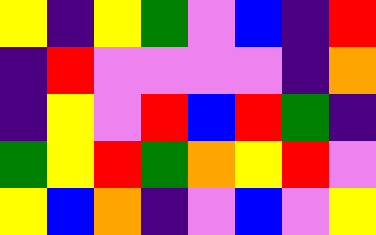[["yellow", "indigo", "yellow", "green", "violet", "blue", "indigo", "red"], ["indigo", "red", "violet", "violet", "violet", "violet", "indigo", "orange"], ["indigo", "yellow", "violet", "red", "blue", "red", "green", "indigo"], ["green", "yellow", "red", "green", "orange", "yellow", "red", "violet"], ["yellow", "blue", "orange", "indigo", "violet", "blue", "violet", "yellow"]]